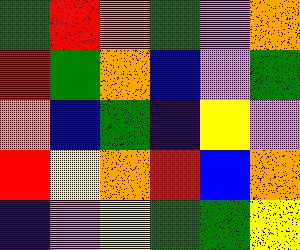[["green", "red", "orange", "green", "violet", "orange"], ["red", "green", "orange", "blue", "violet", "green"], ["orange", "blue", "green", "indigo", "yellow", "violet"], ["red", "yellow", "orange", "red", "blue", "orange"], ["indigo", "violet", "yellow", "green", "green", "yellow"]]